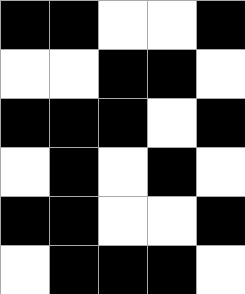[["black", "black", "white", "white", "black"], ["white", "white", "black", "black", "white"], ["black", "black", "black", "white", "black"], ["white", "black", "white", "black", "white"], ["black", "black", "white", "white", "black"], ["white", "black", "black", "black", "white"]]